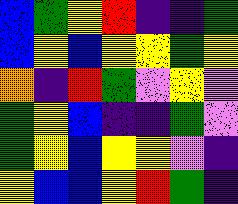[["blue", "green", "yellow", "red", "indigo", "indigo", "green"], ["blue", "yellow", "blue", "yellow", "yellow", "green", "yellow"], ["orange", "indigo", "red", "green", "violet", "yellow", "violet"], ["green", "yellow", "blue", "indigo", "indigo", "green", "violet"], ["green", "yellow", "blue", "yellow", "yellow", "violet", "indigo"], ["yellow", "blue", "blue", "yellow", "red", "green", "indigo"]]